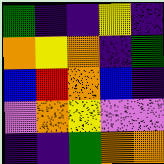[["green", "indigo", "indigo", "yellow", "indigo"], ["orange", "yellow", "orange", "indigo", "green"], ["blue", "red", "orange", "blue", "indigo"], ["violet", "orange", "yellow", "violet", "violet"], ["indigo", "indigo", "green", "orange", "orange"]]